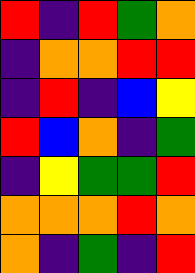[["red", "indigo", "red", "green", "orange"], ["indigo", "orange", "orange", "red", "red"], ["indigo", "red", "indigo", "blue", "yellow"], ["red", "blue", "orange", "indigo", "green"], ["indigo", "yellow", "green", "green", "red"], ["orange", "orange", "orange", "red", "orange"], ["orange", "indigo", "green", "indigo", "red"]]